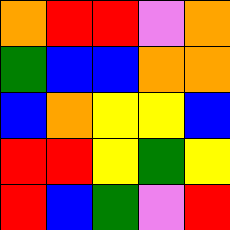[["orange", "red", "red", "violet", "orange"], ["green", "blue", "blue", "orange", "orange"], ["blue", "orange", "yellow", "yellow", "blue"], ["red", "red", "yellow", "green", "yellow"], ["red", "blue", "green", "violet", "red"]]